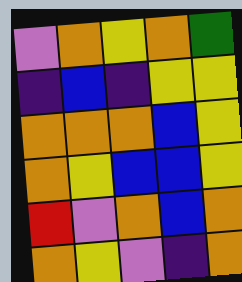[["violet", "orange", "yellow", "orange", "green"], ["indigo", "blue", "indigo", "yellow", "yellow"], ["orange", "orange", "orange", "blue", "yellow"], ["orange", "yellow", "blue", "blue", "yellow"], ["red", "violet", "orange", "blue", "orange"], ["orange", "yellow", "violet", "indigo", "orange"]]